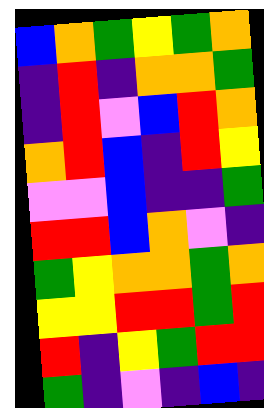[["blue", "orange", "green", "yellow", "green", "orange"], ["indigo", "red", "indigo", "orange", "orange", "green"], ["indigo", "red", "violet", "blue", "red", "orange"], ["orange", "red", "blue", "indigo", "red", "yellow"], ["violet", "violet", "blue", "indigo", "indigo", "green"], ["red", "red", "blue", "orange", "violet", "indigo"], ["green", "yellow", "orange", "orange", "green", "orange"], ["yellow", "yellow", "red", "red", "green", "red"], ["red", "indigo", "yellow", "green", "red", "red"], ["green", "indigo", "violet", "indigo", "blue", "indigo"]]